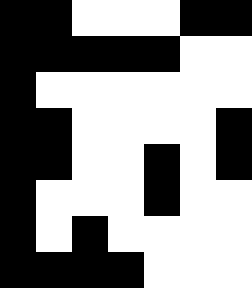[["black", "black", "white", "white", "white", "black", "black"], ["black", "black", "black", "black", "black", "white", "white"], ["black", "white", "white", "white", "white", "white", "white"], ["black", "black", "white", "white", "white", "white", "black"], ["black", "black", "white", "white", "black", "white", "black"], ["black", "white", "white", "white", "black", "white", "white"], ["black", "white", "black", "white", "white", "white", "white"], ["black", "black", "black", "black", "white", "white", "white"]]